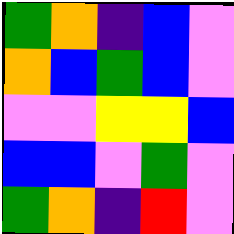[["green", "orange", "indigo", "blue", "violet"], ["orange", "blue", "green", "blue", "violet"], ["violet", "violet", "yellow", "yellow", "blue"], ["blue", "blue", "violet", "green", "violet"], ["green", "orange", "indigo", "red", "violet"]]